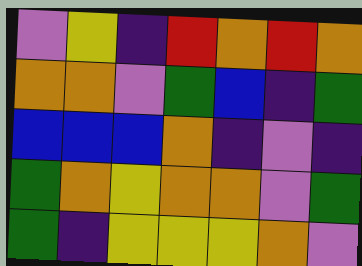[["violet", "yellow", "indigo", "red", "orange", "red", "orange"], ["orange", "orange", "violet", "green", "blue", "indigo", "green"], ["blue", "blue", "blue", "orange", "indigo", "violet", "indigo"], ["green", "orange", "yellow", "orange", "orange", "violet", "green"], ["green", "indigo", "yellow", "yellow", "yellow", "orange", "violet"]]